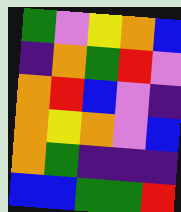[["green", "violet", "yellow", "orange", "blue"], ["indigo", "orange", "green", "red", "violet"], ["orange", "red", "blue", "violet", "indigo"], ["orange", "yellow", "orange", "violet", "blue"], ["orange", "green", "indigo", "indigo", "indigo"], ["blue", "blue", "green", "green", "red"]]